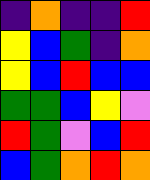[["indigo", "orange", "indigo", "indigo", "red"], ["yellow", "blue", "green", "indigo", "orange"], ["yellow", "blue", "red", "blue", "blue"], ["green", "green", "blue", "yellow", "violet"], ["red", "green", "violet", "blue", "red"], ["blue", "green", "orange", "red", "orange"]]